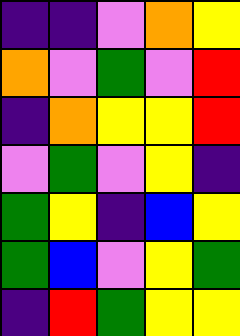[["indigo", "indigo", "violet", "orange", "yellow"], ["orange", "violet", "green", "violet", "red"], ["indigo", "orange", "yellow", "yellow", "red"], ["violet", "green", "violet", "yellow", "indigo"], ["green", "yellow", "indigo", "blue", "yellow"], ["green", "blue", "violet", "yellow", "green"], ["indigo", "red", "green", "yellow", "yellow"]]